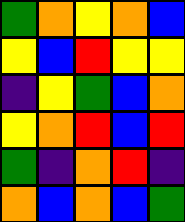[["green", "orange", "yellow", "orange", "blue"], ["yellow", "blue", "red", "yellow", "yellow"], ["indigo", "yellow", "green", "blue", "orange"], ["yellow", "orange", "red", "blue", "red"], ["green", "indigo", "orange", "red", "indigo"], ["orange", "blue", "orange", "blue", "green"]]